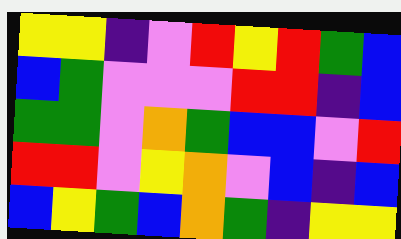[["yellow", "yellow", "indigo", "violet", "red", "yellow", "red", "green", "blue"], ["blue", "green", "violet", "violet", "violet", "red", "red", "indigo", "blue"], ["green", "green", "violet", "orange", "green", "blue", "blue", "violet", "red"], ["red", "red", "violet", "yellow", "orange", "violet", "blue", "indigo", "blue"], ["blue", "yellow", "green", "blue", "orange", "green", "indigo", "yellow", "yellow"]]